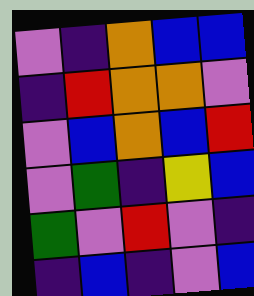[["violet", "indigo", "orange", "blue", "blue"], ["indigo", "red", "orange", "orange", "violet"], ["violet", "blue", "orange", "blue", "red"], ["violet", "green", "indigo", "yellow", "blue"], ["green", "violet", "red", "violet", "indigo"], ["indigo", "blue", "indigo", "violet", "blue"]]